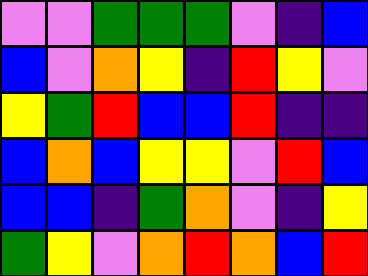[["violet", "violet", "green", "green", "green", "violet", "indigo", "blue"], ["blue", "violet", "orange", "yellow", "indigo", "red", "yellow", "violet"], ["yellow", "green", "red", "blue", "blue", "red", "indigo", "indigo"], ["blue", "orange", "blue", "yellow", "yellow", "violet", "red", "blue"], ["blue", "blue", "indigo", "green", "orange", "violet", "indigo", "yellow"], ["green", "yellow", "violet", "orange", "red", "orange", "blue", "red"]]